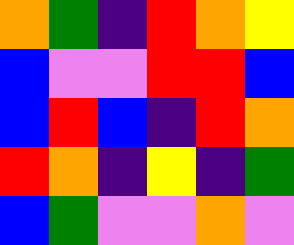[["orange", "green", "indigo", "red", "orange", "yellow"], ["blue", "violet", "violet", "red", "red", "blue"], ["blue", "red", "blue", "indigo", "red", "orange"], ["red", "orange", "indigo", "yellow", "indigo", "green"], ["blue", "green", "violet", "violet", "orange", "violet"]]